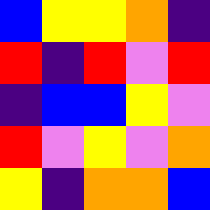[["blue", "yellow", "yellow", "orange", "indigo"], ["red", "indigo", "red", "violet", "red"], ["indigo", "blue", "blue", "yellow", "violet"], ["red", "violet", "yellow", "violet", "orange"], ["yellow", "indigo", "orange", "orange", "blue"]]